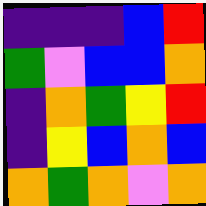[["indigo", "indigo", "indigo", "blue", "red"], ["green", "violet", "blue", "blue", "orange"], ["indigo", "orange", "green", "yellow", "red"], ["indigo", "yellow", "blue", "orange", "blue"], ["orange", "green", "orange", "violet", "orange"]]